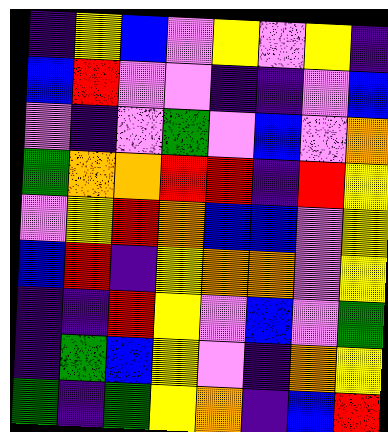[["indigo", "yellow", "blue", "violet", "yellow", "violet", "yellow", "indigo"], ["blue", "red", "violet", "violet", "indigo", "indigo", "violet", "blue"], ["violet", "indigo", "violet", "green", "violet", "blue", "violet", "orange"], ["green", "orange", "orange", "red", "red", "indigo", "red", "yellow"], ["violet", "yellow", "red", "orange", "blue", "blue", "violet", "yellow"], ["blue", "red", "indigo", "yellow", "orange", "orange", "violet", "yellow"], ["indigo", "indigo", "red", "yellow", "violet", "blue", "violet", "green"], ["indigo", "green", "blue", "yellow", "violet", "indigo", "orange", "yellow"], ["green", "indigo", "green", "yellow", "orange", "indigo", "blue", "red"]]